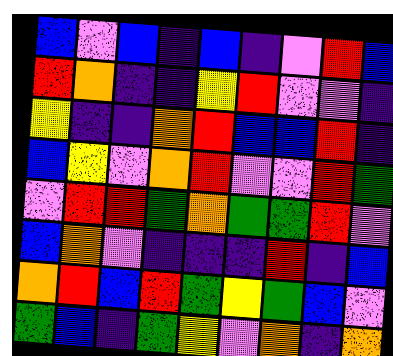[["blue", "violet", "blue", "indigo", "blue", "indigo", "violet", "red", "blue"], ["red", "orange", "indigo", "indigo", "yellow", "red", "violet", "violet", "indigo"], ["yellow", "indigo", "indigo", "orange", "red", "blue", "blue", "red", "indigo"], ["blue", "yellow", "violet", "orange", "red", "violet", "violet", "red", "green"], ["violet", "red", "red", "green", "orange", "green", "green", "red", "violet"], ["blue", "orange", "violet", "indigo", "indigo", "indigo", "red", "indigo", "blue"], ["orange", "red", "blue", "red", "green", "yellow", "green", "blue", "violet"], ["green", "blue", "indigo", "green", "yellow", "violet", "orange", "indigo", "orange"]]